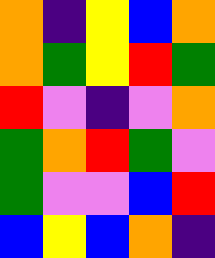[["orange", "indigo", "yellow", "blue", "orange"], ["orange", "green", "yellow", "red", "green"], ["red", "violet", "indigo", "violet", "orange"], ["green", "orange", "red", "green", "violet"], ["green", "violet", "violet", "blue", "red"], ["blue", "yellow", "blue", "orange", "indigo"]]